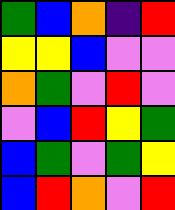[["green", "blue", "orange", "indigo", "red"], ["yellow", "yellow", "blue", "violet", "violet"], ["orange", "green", "violet", "red", "violet"], ["violet", "blue", "red", "yellow", "green"], ["blue", "green", "violet", "green", "yellow"], ["blue", "red", "orange", "violet", "red"]]